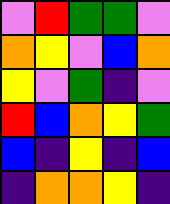[["violet", "red", "green", "green", "violet"], ["orange", "yellow", "violet", "blue", "orange"], ["yellow", "violet", "green", "indigo", "violet"], ["red", "blue", "orange", "yellow", "green"], ["blue", "indigo", "yellow", "indigo", "blue"], ["indigo", "orange", "orange", "yellow", "indigo"]]